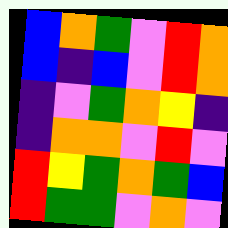[["blue", "orange", "green", "violet", "red", "orange"], ["blue", "indigo", "blue", "violet", "red", "orange"], ["indigo", "violet", "green", "orange", "yellow", "indigo"], ["indigo", "orange", "orange", "violet", "red", "violet"], ["red", "yellow", "green", "orange", "green", "blue"], ["red", "green", "green", "violet", "orange", "violet"]]